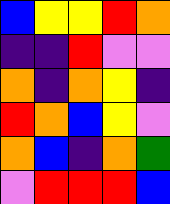[["blue", "yellow", "yellow", "red", "orange"], ["indigo", "indigo", "red", "violet", "violet"], ["orange", "indigo", "orange", "yellow", "indigo"], ["red", "orange", "blue", "yellow", "violet"], ["orange", "blue", "indigo", "orange", "green"], ["violet", "red", "red", "red", "blue"]]